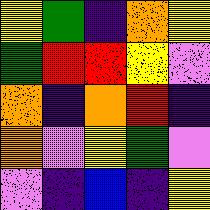[["yellow", "green", "indigo", "orange", "yellow"], ["green", "red", "red", "yellow", "violet"], ["orange", "indigo", "orange", "red", "indigo"], ["orange", "violet", "yellow", "green", "violet"], ["violet", "indigo", "blue", "indigo", "yellow"]]